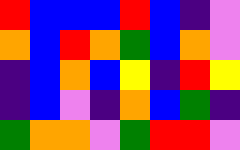[["red", "blue", "blue", "blue", "red", "blue", "indigo", "violet"], ["orange", "blue", "red", "orange", "green", "blue", "orange", "violet"], ["indigo", "blue", "orange", "blue", "yellow", "indigo", "red", "yellow"], ["indigo", "blue", "violet", "indigo", "orange", "blue", "green", "indigo"], ["green", "orange", "orange", "violet", "green", "red", "red", "violet"]]